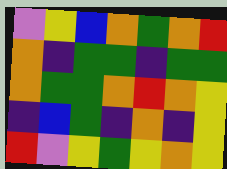[["violet", "yellow", "blue", "orange", "green", "orange", "red"], ["orange", "indigo", "green", "green", "indigo", "green", "green"], ["orange", "green", "green", "orange", "red", "orange", "yellow"], ["indigo", "blue", "green", "indigo", "orange", "indigo", "yellow"], ["red", "violet", "yellow", "green", "yellow", "orange", "yellow"]]